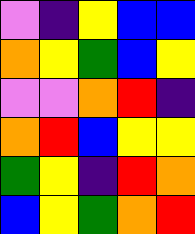[["violet", "indigo", "yellow", "blue", "blue"], ["orange", "yellow", "green", "blue", "yellow"], ["violet", "violet", "orange", "red", "indigo"], ["orange", "red", "blue", "yellow", "yellow"], ["green", "yellow", "indigo", "red", "orange"], ["blue", "yellow", "green", "orange", "red"]]